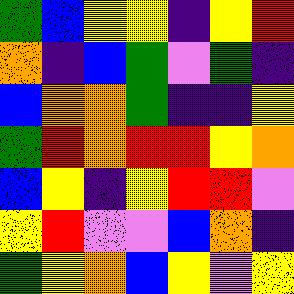[["green", "blue", "yellow", "yellow", "indigo", "yellow", "red"], ["orange", "indigo", "blue", "green", "violet", "green", "indigo"], ["blue", "orange", "orange", "green", "indigo", "indigo", "yellow"], ["green", "red", "orange", "red", "red", "yellow", "orange"], ["blue", "yellow", "indigo", "yellow", "red", "red", "violet"], ["yellow", "red", "violet", "violet", "blue", "orange", "indigo"], ["green", "yellow", "orange", "blue", "yellow", "violet", "yellow"]]